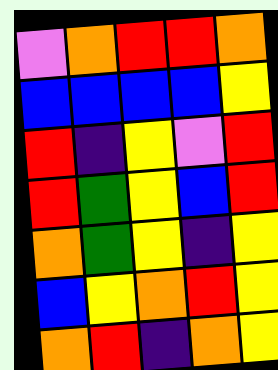[["violet", "orange", "red", "red", "orange"], ["blue", "blue", "blue", "blue", "yellow"], ["red", "indigo", "yellow", "violet", "red"], ["red", "green", "yellow", "blue", "red"], ["orange", "green", "yellow", "indigo", "yellow"], ["blue", "yellow", "orange", "red", "yellow"], ["orange", "red", "indigo", "orange", "yellow"]]